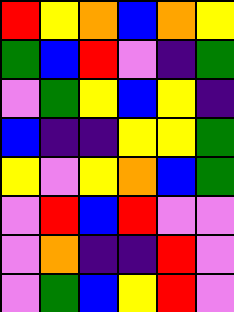[["red", "yellow", "orange", "blue", "orange", "yellow"], ["green", "blue", "red", "violet", "indigo", "green"], ["violet", "green", "yellow", "blue", "yellow", "indigo"], ["blue", "indigo", "indigo", "yellow", "yellow", "green"], ["yellow", "violet", "yellow", "orange", "blue", "green"], ["violet", "red", "blue", "red", "violet", "violet"], ["violet", "orange", "indigo", "indigo", "red", "violet"], ["violet", "green", "blue", "yellow", "red", "violet"]]